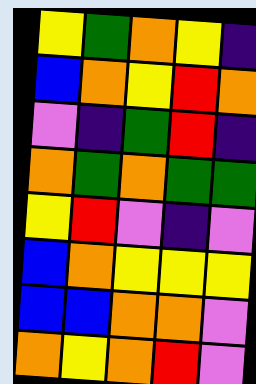[["yellow", "green", "orange", "yellow", "indigo"], ["blue", "orange", "yellow", "red", "orange"], ["violet", "indigo", "green", "red", "indigo"], ["orange", "green", "orange", "green", "green"], ["yellow", "red", "violet", "indigo", "violet"], ["blue", "orange", "yellow", "yellow", "yellow"], ["blue", "blue", "orange", "orange", "violet"], ["orange", "yellow", "orange", "red", "violet"]]